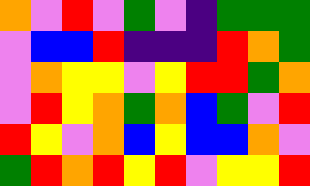[["orange", "violet", "red", "violet", "green", "violet", "indigo", "green", "green", "green"], ["violet", "blue", "blue", "red", "indigo", "indigo", "indigo", "red", "orange", "green"], ["violet", "orange", "yellow", "yellow", "violet", "yellow", "red", "red", "green", "orange"], ["violet", "red", "yellow", "orange", "green", "orange", "blue", "green", "violet", "red"], ["red", "yellow", "violet", "orange", "blue", "yellow", "blue", "blue", "orange", "violet"], ["green", "red", "orange", "red", "yellow", "red", "violet", "yellow", "yellow", "red"]]